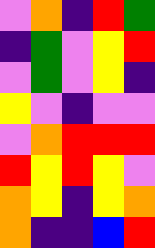[["violet", "orange", "indigo", "red", "green"], ["indigo", "green", "violet", "yellow", "red"], ["violet", "green", "violet", "yellow", "indigo"], ["yellow", "violet", "indigo", "violet", "violet"], ["violet", "orange", "red", "red", "red"], ["red", "yellow", "red", "yellow", "violet"], ["orange", "yellow", "indigo", "yellow", "orange"], ["orange", "indigo", "indigo", "blue", "red"]]